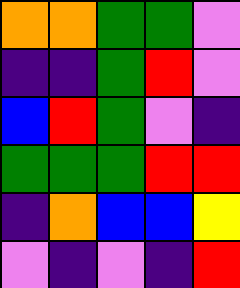[["orange", "orange", "green", "green", "violet"], ["indigo", "indigo", "green", "red", "violet"], ["blue", "red", "green", "violet", "indigo"], ["green", "green", "green", "red", "red"], ["indigo", "orange", "blue", "blue", "yellow"], ["violet", "indigo", "violet", "indigo", "red"]]